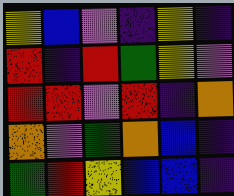[["yellow", "blue", "violet", "indigo", "yellow", "indigo"], ["red", "indigo", "red", "green", "yellow", "violet"], ["red", "red", "violet", "red", "indigo", "orange"], ["orange", "violet", "green", "orange", "blue", "indigo"], ["green", "red", "yellow", "blue", "blue", "indigo"]]